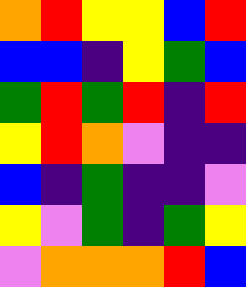[["orange", "red", "yellow", "yellow", "blue", "red"], ["blue", "blue", "indigo", "yellow", "green", "blue"], ["green", "red", "green", "red", "indigo", "red"], ["yellow", "red", "orange", "violet", "indigo", "indigo"], ["blue", "indigo", "green", "indigo", "indigo", "violet"], ["yellow", "violet", "green", "indigo", "green", "yellow"], ["violet", "orange", "orange", "orange", "red", "blue"]]